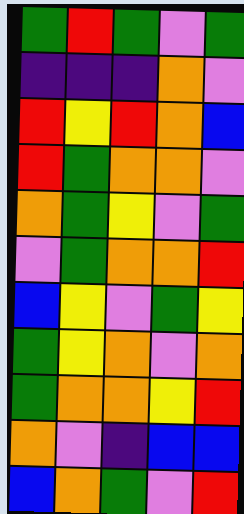[["green", "red", "green", "violet", "green"], ["indigo", "indigo", "indigo", "orange", "violet"], ["red", "yellow", "red", "orange", "blue"], ["red", "green", "orange", "orange", "violet"], ["orange", "green", "yellow", "violet", "green"], ["violet", "green", "orange", "orange", "red"], ["blue", "yellow", "violet", "green", "yellow"], ["green", "yellow", "orange", "violet", "orange"], ["green", "orange", "orange", "yellow", "red"], ["orange", "violet", "indigo", "blue", "blue"], ["blue", "orange", "green", "violet", "red"]]